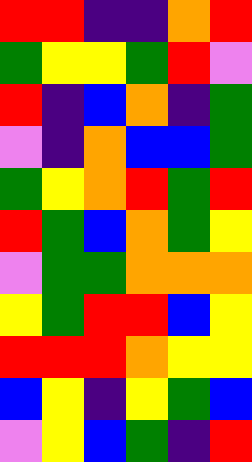[["red", "red", "indigo", "indigo", "orange", "red"], ["green", "yellow", "yellow", "green", "red", "violet"], ["red", "indigo", "blue", "orange", "indigo", "green"], ["violet", "indigo", "orange", "blue", "blue", "green"], ["green", "yellow", "orange", "red", "green", "red"], ["red", "green", "blue", "orange", "green", "yellow"], ["violet", "green", "green", "orange", "orange", "orange"], ["yellow", "green", "red", "red", "blue", "yellow"], ["red", "red", "red", "orange", "yellow", "yellow"], ["blue", "yellow", "indigo", "yellow", "green", "blue"], ["violet", "yellow", "blue", "green", "indigo", "red"]]